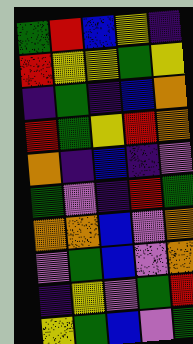[["green", "red", "blue", "yellow", "indigo"], ["red", "yellow", "yellow", "green", "yellow"], ["indigo", "green", "indigo", "blue", "orange"], ["red", "green", "yellow", "red", "orange"], ["orange", "indigo", "blue", "indigo", "violet"], ["green", "violet", "indigo", "red", "green"], ["orange", "orange", "blue", "violet", "orange"], ["violet", "green", "blue", "violet", "orange"], ["indigo", "yellow", "violet", "green", "red"], ["yellow", "green", "blue", "violet", "green"]]